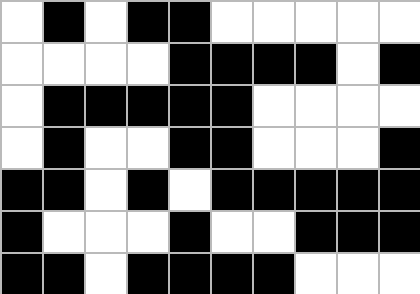[["white", "black", "white", "black", "black", "white", "white", "white", "white", "white"], ["white", "white", "white", "white", "black", "black", "black", "black", "white", "black"], ["white", "black", "black", "black", "black", "black", "white", "white", "white", "white"], ["white", "black", "white", "white", "black", "black", "white", "white", "white", "black"], ["black", "black", "white", "black", "white", "black", "black", "black", "black", "black"], ["black", "white", "white", "white", "black", "white", "white", "black", "black", "black"], ["black", "black", "white", "black", "black", "black", "black", "white", "white", "white"]]